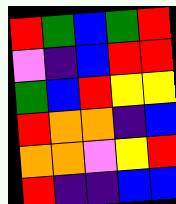[["red", "green", "blue", "green", "red"], ["violet", "indigo", "blue", "red", "red"], ["green", "blue", "red", "yellow", "yellow"], ["red", "orange", "orange", "indigo", "blue"], ["orange", "orange", "violet", "yellow", "red"], ["red", "indigo", "indigo", "blue", "blue"]]